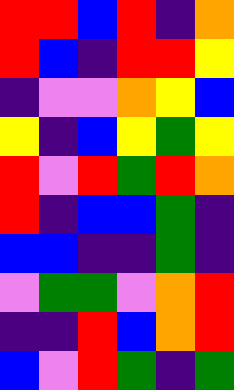[["red", "red", "blue", "red", "indigo", "orange"], ["red", "blue", "indigo", "red", "red", "yellow"], ["indigo", "violet", "violet", "orange", "yellow", "blue"], ["yellow", "indigo", "blue", "yellow", "green", "yellow"], ["red", "violet", "red", "green", "red", "orange"], ["red", "indigo", "blue", "blue", "green", "indigo"], ["blue", "blue", "indigo", "indigo", "green", "indigo"], ["violet", "green", "green", "violet", "orange", "red"], ["indigo", "indigo", "red", "blue", "orange", "red"], ["blue", "violet", "red", "green", "indigo", "green"]]